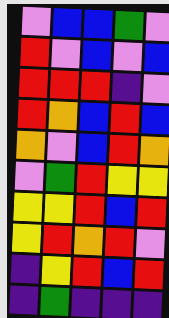[["violet", "blue", "blue", "green", "violet"], ["red", "violet", "blue", "violet", "blue"], ["red", "red", "red", "indigo", "violet"], ["red", "orange", "blue", "red", "blue"], ["orange", "violet", "blue", "red", "orange"], ["violet", "green", "red", "yellow", "yellow"], ["yellow", "yellow", "red", "blue", "red"], ["yellow", "red", "orange", "red", "violet"], ["indigo", "yellow", "red", "blue", "red"], ["indigo", "green", "indigo", "indigo", "indigo"]]